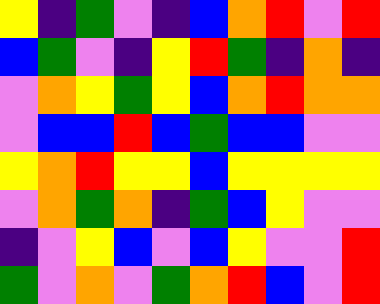[["yellow", "indigo", "green", "violet", "indigo", "blue", "orange", "red", "violet", "red"], ["blue", "green", "violet", "indigo", "yellow", "red", "green", "indigo", "orange", "indigo"], ["violet", "orange", "yellow", "green", "yellow", "blue", "orange", "red", "orange", "orange"], ["violet", "blue", "blue", "red", "blue", "green", "blue", "blue", "violet", "violet"], ["yellow", "orange", "red", "yellow", "yellow", "blue", "yellow", "yellow", "yellow", "yellow"], ["violet", "orange", "green", "orange", "indigo", "green", "blue", "yellow", "violet", "violet"], ["indigo", "violet", "yellow", "blue", "violet", "blue", "yellow", "violet", "violet", "red"], ["green", "violet", "orange", "violet", "green", "orange", "red", "blue", "violet", "red"]]